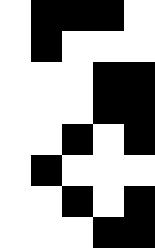[["white", "black", "black", "black", "white"], ["white", "black", "white", "white", "white"], ["white", "white", "white", "black", "black"], ["white", "white", "white", "black", "black"], ["white", "white", "black", "white", "black"], ["white", "black", "white", "white", "white"], ["white", "white", "black", "white", "black"], ["white", "white", "white", "black", "black"]]